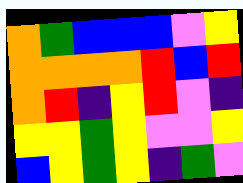[["orange", "green", "blue", "blue", "blue", "violet", "yellow"], ["orange", "orange", "orange", "orange", "red", "blue", "red"], ["orange", "red", "indigo", "yellow", "red", "violet", "indigo"], ["yellow", "yellow", "green", "yellow", "violet", "violet", "yellow"], ["blue", "yellow", "green", "yellow", "indigo", "green", "violet"]]